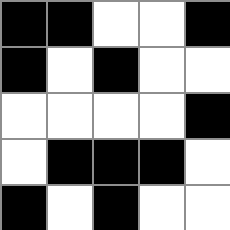[["black", "black", "white", "white", "black"], ["black", "white", "black", "white", "white"], ["white", "white", "white", "white", "black"], ["white", "black", "black", "black", "white"], ["black", "white", "black", "white", "white"]]